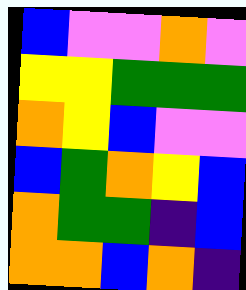[["blue", "violet", "violet", "orange", "violet"], ["yellow", "yellow", "green", "green", "green"], ["orange", "yellow", "blue", "violet", "violet"], ["blue", "green", "orange", "yellow", "blue"], ["orange", "green", "green", "indigo", "blue"], ["orange", "orange", "blue", "orange", "indigo"]]